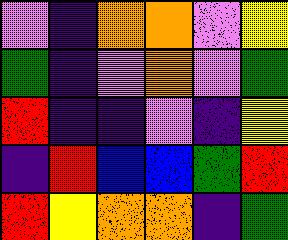[["violet", "indigo", "orange", "orange", "violet", "yellow"], ["green", "indigo", "violet", "orange", "violet", "green"], ["red", "indigo", "indigo", "violet", "indigo", "yellow"], ["indigo", "red", "blue", "blue", "green", "red"], ["red", "yellow", "orange", "orange", "indigo", "green"]]